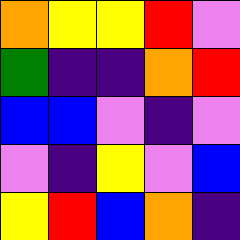[["orange", "yellow", "yellow", "red", "violet"], ["green", "indigo", "indigo", "orange", "red"], ["blue", "blue", "violet", "indigo", "violet"], ["violet", "indigo", "yellow", "violet", "blue"], ["yellow", "red", "blue", "orange", "indigo"]]